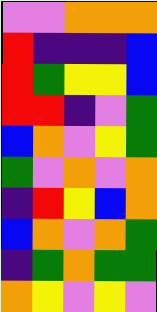[["violet", "violet", "orange", "orange", "orange"], ["red", "indigo", "indigo", "indigo", "blue"], ["red", "green", "yellow", "yellow", "blue"], ["red", "red", "indigo", "violet", "green"], ["blue", "orange", "violet", "yellow", "green"], ["green", "violet", "orange", "violet", "orange"], ["indigo", "red", "yellow", "blue", "orange"], ["blue", "orange", "violet", "orange", "green"], ["indigo", "green", "orange", "green", "green"], ["orange", "yellow", "violet", "yellow", "violet"]]